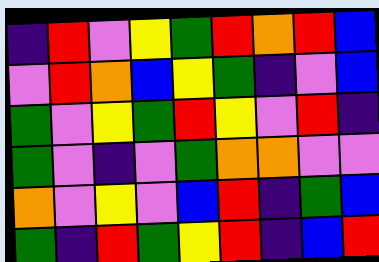[["indigo", "red", "violet", "yellow", "green", "red", "orange", "red", "blue"], ["violet", "red", "orange", "blue", "yellow", "green", "indigo", "violet", "blue"], ["green", "violet", "yellow", "green", "red", "yellow", "violet", "red", "indigo"], ["green", "violet", "indigo", "violet", "green", "orange", "orange", "violet", "violet"], ["orange", "violet", "yellow", "violet", "blue", "red", "indigo", "green", "blue"], ["green", "indigo", "red", "green", "yellow", "red", "indigo", "blue", "red"]]